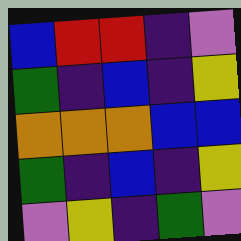[["blue", "red", "red", "indigo", "violet"], ["green", "indigo", "blue", "indigo", "yellow"], ["orange", "orange", "orange", "blue", "blue"], ["green", "indigo", "blue", "indigo", "yellow"], ["violet", "yellow", "indigo", "green", "violet"]]